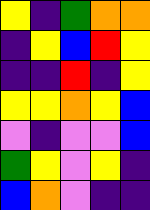[["yellow", "indigo", "green", "orange", "orange"], ["indigo", "yellow", "blue", "red", "yellow"], ["indigo", "indigo", "red", "indigo", "yellow"], ["yellow", "yellow", "orange", "yellow", "blue"], ["violet", "indigo", "violet", "violet", "blue"], ["green", "yellow", "violet", "yellow", "indigo"], ["blue", "orange", "violet", "indigo", "indigo"]]